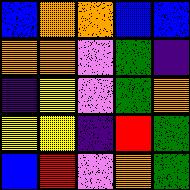[["blue", "orange", "orange", "blue", "blue"], ["orange", "orange", "violet", "green", "indigo"], ["indigo", "yellow", "violet", "green", "orange"], ["yellow", "yellow", "indigo", "red", "green"], ["blue", "red", "violet", "orange", "green"]]